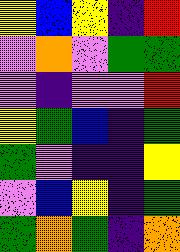[["yellow", "blue", "yellow", "indigo", "red"], ["violet", "orange", "violet", "green", "green"], ["violet", "indigo", "violet", "violet", "red"], ["yellow", "green", "blue", "indigo", "green"], ["green", "violet", "indigo", "indigo", "yellow"], ["violet", "blue", "yellow", "indigo", "green"], ["green", "orange", "green", "indigo", "orange"]]